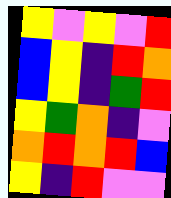[["yellow", "violet", "yellow", "violet", "red"], ["blue", "yellow", "indigo", "red", "orange"], ["blue", "yellow", "indigo", "green", "red"], ["yellow", "green", "orange", "indigo", "violet"], ["orange", "red", "orange", "red", "blue"], ["yellow", "indigo", "red", "violet", "violet"]]